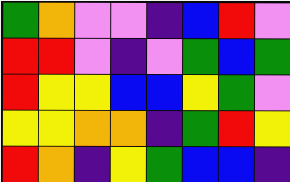[["green", "orange", "violet", "violet", "indigo", "blue", "red", "violet"], ["red", "red", "violet", "indigo", "violet", "green", "blue", "green"], ["red", "yellow", "yellow", "blue", "blue", "yellow", "green", "violet"], ["yellow", "yellow", "orange", "orange", "indigo", "green", "red", "yellow"], ["red", "orange", "indigo", "yellow", "green", "blue", "blue", "indigo"]]